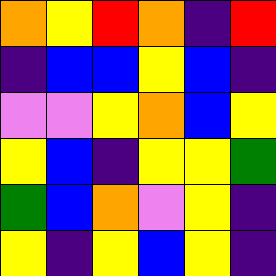[["orange", "yellow", "red", "orange", "indigo", "red"], ["indigo", "blue", "blue", "yellow", "blue", "indigo"], ["violet", "violet", "yellow", "orange", "blue", "yellow"], ["yellow", "blue", "indigo", "yellow", "yellow", "green"], ["green", "blue", "orange", "violet", "yellow", "indigo"], ["yellow", "indigo", "yellow", "blue", "yellow", "indigo"]]